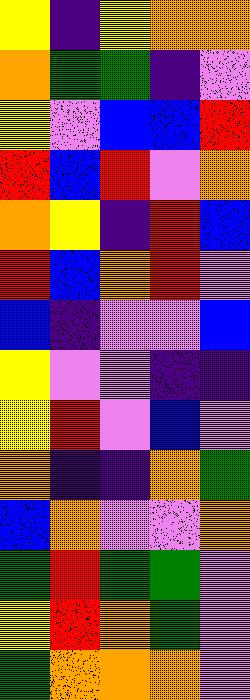[["yellow", "indigo", "yellow", "orange", "orange"], ["orange", "green", "green", "indigo", "violet"], ["yellow", "violet", "blue", "blue", "red"], ["red", "blue", "red", "violet", "orange"], ["orange", "yellow", "indigo", "red", "blue"], ["red", "blue", "orange", "red", "violet"], ["blue", "indigo", "violet", "violet", "blue"], ["yellow", "violet", "violet", "indigo", "indigo"], ["yellow", "red", "violet", "blue", "violet"], ["orange", "indigo", "indigo", "orange", "green"], ["blue", "orange", "violet", "violet", "orange"], ["green", "red", "green", "green", "violet"], ["yellow", "red", "orange", "green", "violet"], ["green", "orange", "orange", "orange", "violet"]]